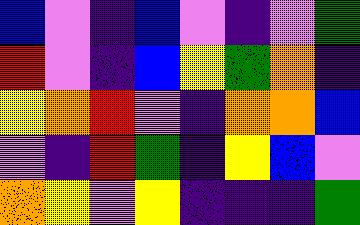[["blue", "violet", "indigo", "blue", "violet", "indigo", "violet", "green"], ["red", "violet", "indigo", "blue", "yellow", "green", "orange", "indigo"], ["yellow", "orange", "red", "violet", "indigo", "orange", "orange", "blue"], ["violet", "indigo", "red", "green", "indigo", "yellow", "blue", "violet"], ["orange", "yellow", "violet", "yellow", "indigo", "indigo", "indigo", "green"]]